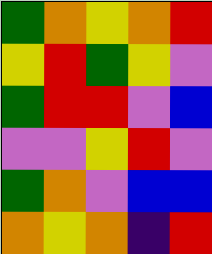[["green", "orange", "yellow", "orange", "red"], ["yellow", "red", "green", "yellow", "violet"], ["green", "red", "red", "violet", "blue"], ["violet", "violet", "yellow", "red", "violet"], ["green", "orange", "violet", "blue", "blue"], ["orange", "yellow", "orange", "indigo", "red"]]